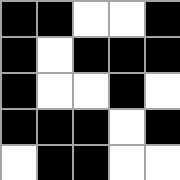[["black", "black", "white", "white", "black"], ["black", "white", "black", "black", "black"], ["black", "white", "white", "black", "white"], ["black", "black", "black", "white", "black"], ["white", "black", "black", "white", "white"]]